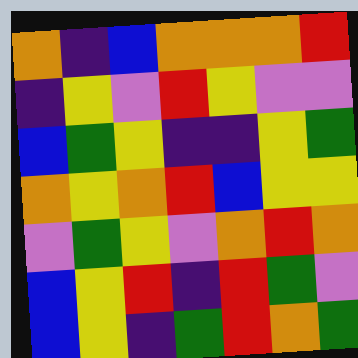[["orange", "indigo", "blue", "orange", "orange", "orange", "red"], ["indigo", "yellow", "violet", "red", "yellow", "violet", "violet"], ["blue", "green", "yellow", "indigo", "indigo", "yellow", "green"], ["orange", "yellow", "orange", "red", "blue", "yellow", "yellow"], ["violet", "green", "yellow", "violet", "orange", "red", "orange"], ["blue", "yellow", "red", "indigo", "red", "green", "violet"], ["blue", "yellow", "indigo", "green", "red", "orange", "green"]]